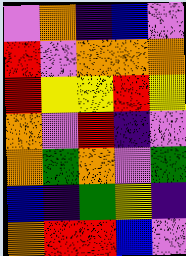[["violet", "orange", "indigo", "blue", "violet"], ["red", "violet", "orange", "orange", "orange"], ["red", "yellow", "yellow", "red", "yellow"], ["orange", "violet", "red", "indigo", "violet"], ["orange", "green", "orange", "violet", "green"], ["blue", "indigo", "green", "yellow", "indigo"], ["orange", "red", "red", "blue", "violet"]]